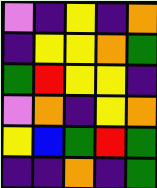[["violet", "indigo", "yellow", "indigo", "orange"], ["indigo", "yellow", "yellow", "orange", "green"], ["green", "red", "yellow", "yellow", "indigo"], ["violet", "orange", "indigo", "yellow", "orange"], ["yellow", "blue", "green", "red", "green"], ["indigo", "indigo", "orange", "indigo", "green"]]